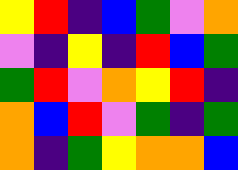[["yellow", "red", "indigo", "blue", "green", "violet", "orange"], ["violet", "indigo", "yellow", "indigo", "red", "blue", "green"], ["green", "red", "violet", "orange", "yellow", "red", "indigo"], ["orange", "blue", "red", "violet", "green", "indigo", "green"], ["orange", "indigo", "green", "yellow", "orange", "orange", "blue"]]